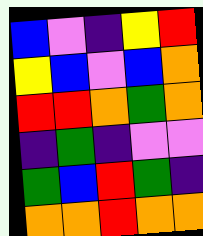[["blue", "violet", "indigo", "yellow", "red"], ["yellow", "blue", "violet", "blue", "orange"], ["red", "red", "orange", "green", "orange"], ["indigo", "green", "indigo", "violet", "violet"], ["green", "blue", "red", "green", "indigo"], ["orange", "orange", "red", "orange", "orange"]]